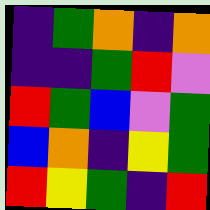[["indigo", "green", "orange", "indigo", "orange"], ["indigo", "indigo", "green", "red", "violet"], ["red", "green", "blue", "violet", "green"], ["blue", "orange", "indigo", "yellow", "green"], ["red", "yellow", "green", "indigo", "red"]]